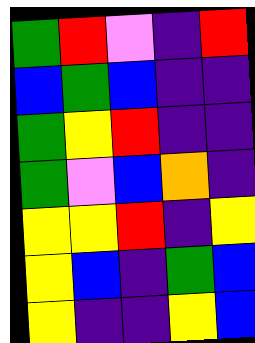[["green", "red", "violet", "indigo", "red"], ["blue", "green", "blue", "indigo", "indigo"], ["green", "yellow", "red", "indigo", "indigo"], ["green", "violet", "blue", "orange", "indigo"], ["yellow", "yellow", "red", "indigo", "yellow"], ["yellow", "blue", "indigo", "green", "blue"], ["yellow", "indigo", "indigo", "yellow", "blue"]]